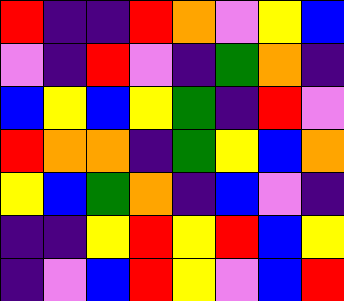[["red", "indigo", "indigo", "red", "orange", "violet", "yellow", "blue"], ["violet", "indigo", "red", "violet", "indigo", "green", "orange", "indigo"], ["blue", "yellow", "blue", "yellow", "green", "indigo", "red", "violet"], ["red", "orange", "orange", "indigo", "green", "yellow", "blue", "orange"], ["yellow", "blue", "green", "orange", "indigo", "blue", "violet", "indigo"], ["indigo", "indigo", "yellow", "red", "yellow", "red", "blue", "yellow"], ["indigo", "violet", "blue", "red", "yellow", "violet", "blue", "red"]]